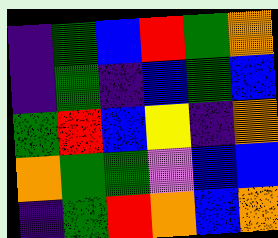[["indigo", "green", "blue", "red", "green", "orange"], ["indigo", "green", "indigo", "blue", "green", "blue"], ["green", "red", "blue", "yellow", "indigo", "orange"], ["orange", "green", "green", "violet", "blue", "blue"], ["indigo", "green", "red", "orange", "blue", "orange"]]